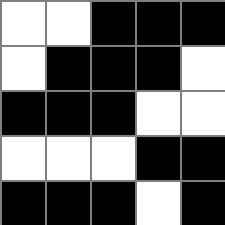[["white", "white", "black", "black", "black"], ["white", "black", "black", "black", "white"], ["black", "black", "black", "white", "white"], ["white", "white", "white", "black", "black"], ["black", "black", "black", "white", "black"]]